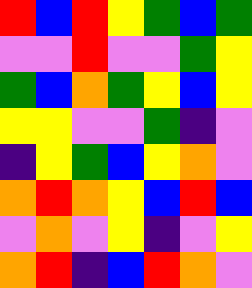[["red", "blue", "red", "yellow", "green", "blue", "green"], ["violet", "violet", "red", "violet", "violet", "green", "yellow"], ["green", "blue", "orange", "green", "yellow", "blue", "yellow"], ["yellow", "yellow", "violet", "violet", "green", "indigo", "violet"], ["indigo", "yellow", "green", "blue", "yellow", "orange", "violet"], ["orange", "red", "orange", "yellow", "blue", "red", "blue"], ["violet", "orange", "violet", "yellow", "indigo", "violet", "yellow"], ["orange", "red", "indigo", "blue", "red", "orange", "violet"]]